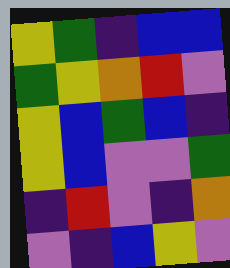[["yellow", "green", "indigo", "blue", "blue"], ["green", "yellow", "orange", "red", "violet"], ["yellow", "blue", "green", "blue", "indigo"], ["yellow", "blue", "violet", "violet", "green"], ["indigo", "red", "violet", "indigo", "orange"], ["violet", "indigo", "blue", "yellow", "violet"]]